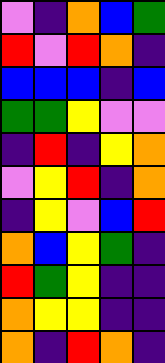[["violet", "indigo", "orange", "blue", "green"], ["red", "violet", "red", "orange", "indigo"], ["blue", "blue", "blue", "indigo", "blue"], ["green", "green", "yellow", "violet", "violet"], ["indigo", "red", "indigo", "yellow", "orange"], ["violet", "yellow", "red", "indigo", "orange"], ["indigo", "yellow", "violet", "blue", "red"], ["orange", "blue", "yellow", "green", "indigo"], ["red", "green", "yellow", "indigo", "indigo"], ["orange", "yellow", "yellow", "indigo", "indigo"], ["orange", "indigo", "red", "orange", "indigo"]]